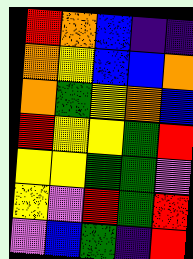[["red", "orange", "blue", "indigo", "indigo"], ["orange", "yellow", "blue", "blue", "orange"], ["orange", "green", "yellow", "orange", "blue"], ["red", "yellow", "yellow", "green", "red"], ["yellow", "yellow", "green", "green", "violet"], ["yellow", "violet", "red", "green", "red"], ["violet", "blue", "green", "indigo", "red"]]